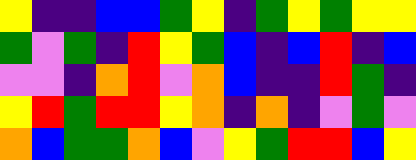[["yellow", "indigo", "indigo", "blue", "blue", "green", "yellow", "indigo", "green", "yellow", "green", "yellow", "yellow"], ["green", "violet", "green", "indigo", "red", "yellow", "green", "blue", "indigo", "blue", "red", "indigo", "blue"], ["violet", "violet", "indigo", "orange", "red", "violet", "orange", "blue", "indigo", "indigo", "red", "green", "indigo"], ["yellow", "red", "green", "red", "red", "yellow", "orange", "indigo", "orange", "indigo", "violet", "green", "violet"], ["orange", "blue", "green", "green", "orange", "blue", "violet", "yellow", "green", "red", "red", "blue", "yellow"]]